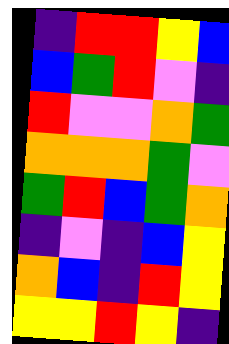[["indigo", "red", "red", "yellow", "blue"], ["blue", "green", "red", "violet", "indigo"], ["red", "violet", "violet", "orange", "green"], ["orange", "orange", "orange", "green", "violet"], ["green", "red", "blue", "green", "orange"], ["indigo", "violet", "indigo", "blue", "yellow"], ["orange", "blue", "indigo", "red", "yellow"], ["yellow", "yellow", "red", "yellow", "indigo"]]